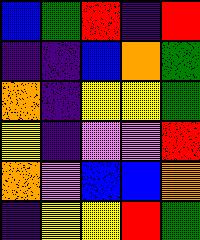[["blue", "green", "red", "indigo", "red"], ["indigo", "indigo", "blue", "orange", "green"], ["orange", "indigo", "yellow", "yellow", "green"], ["yellow", "indigo", "violet", "violet", "red"], ["orange", "violet", "blue", "blue", "orange"], ["indigo", "yellow", "yellow", "red", "green"]]